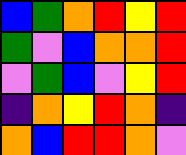[["blue", "green", "orange", "red", "yellow", "red"], ["green", "violet", "blue", "orange", "orange", "red"], ["violet", "green", "blue", "violet", "yellow", "red"], ["indigo", "orange", "yellow", "red", "orange", "indigo"], ["orange", "blue", "red", "red", "orange", "violet"]]